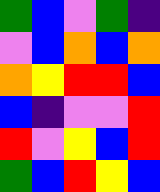[["green", "blue", "violet", "green", "indigo"], ["violet", "blue", "orange", "blue", "orange"], ["orange", "yellow", "red", "red", "blue"], ["blue", "indigo", "violet", "violet", "red"], ["red", "violet", "yellow", "blue", "red"], ["green", "blue", "red", "yellow", "blue"]]